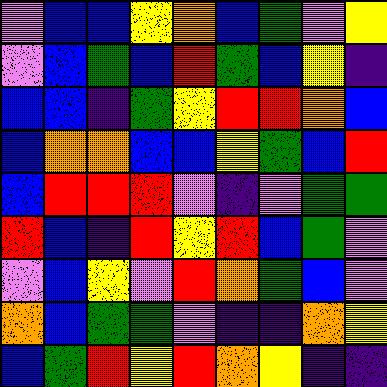[["violet", "blue", "blue", "yellow", "orange", "blue", "green", "violet", "yellow"], ["violet", "blue", "green", "blue", "red", "green", "blue", "yellow", "indigo"], ["blue", "blue", "indigo", "green", "yellow", "red", "red", "orange", "blue"], ["blue", "orange", "orange", "blue", "blue", "yellow", "green", "blue", "red"], ["blue", "red", "red", "red", "violet", "indigo", "violet", "green", "green"], ["red", "blue", "indigo", "red", "yellow", "red", "blue", "green", "violet"], ["violet", "blue", "yellow", "violet", "red", "orange", "green", "blue", "violet"], ["orange", "blue", "green", "green", "violet", "indigo", "indigo", "orange", "yellow"], ["blue", "green", "red", "yellow", "red", "orange", "yellow", "indigo", "indigo"]]